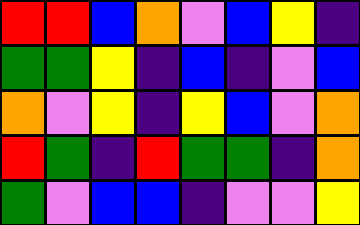[["red", "red", "blue", "orange", "violet", "blue", "yellow", "indigo"], ["green", "green", "yellow", "indigo", "blue", "indigo", "violet", "blue"], ["orange", "violet", "yellow", "indigo", "yellow", "blue", "violet", "orange"], ["red", "green", "indigo", "red", "green", "green", "indigo", "orange"], ["green", "violet", "blue", "blue", "indigo", "violet", "violet", "yellow"]]